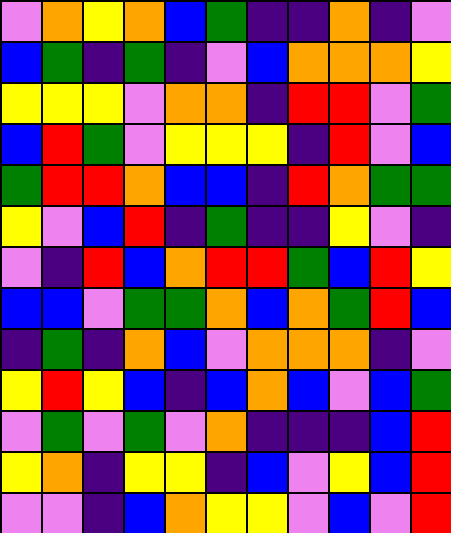[["violet", "orange", "yellow", "orange", "blue", "green", "indigo", "indigo", "orange", "indigo", "violet"], ["blue", "green", "indigo", "green", "indigo", "violet", "blue", "orange", "orange", "orange", "yellow"], ["yellow", "yellow", "yellow", "violet", "orange", "orange", "indigo", "red", "red", "violet", "green"], ["blue", "red", "green", "violet", "yellow", "yellow", "yellow", "indigo", "red", "violet", "blue"], ["green", "red", "red", "orange", "blue", "blue", "indigo", "red", "orange", "green", "green"], ["yellow", "violet", "blue", "red", "indigo", "green", "indigo", "indigo", "yellow", "violet", "indigo"], ["violet", "indigo", "red", "blue", "orange", "red", "red", "green", "blue", "red", "yellow"], ["blue", "blue", "violet", "green", "green", "orange", "blue", "orange", "green", "red", "blue"], ["indigo", "green", "indigo", "orange", "blue", "violet", "orange", "orange", "orange", "indigo", "violet"], ["yellow", "red", "yellow", "blue", "indigo", "blue", "orange", "blue", "violet", "blue", "green"], ["violet", "green", "violet", "green", "violet", "orange", "indigo", "indigo", "indigo", "blue", "red"], ["yellow", "orange", "indigo", "yellow", "yellow", "indigo", "blue", "violet", "yellow", "blue", "red"], ["violet", "violet", "indigo", "blue", "orange", "yellow", "yellow", "violet", "blue", "violet", "red"]]